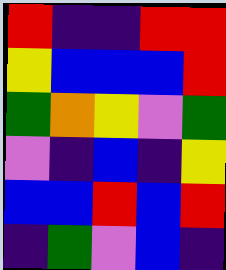[["red", "indigo", "indigo", "red", "red"], ["yellow", "blue", "blue", "blue", "red"], ["green", "orange", "yellow", "violet", "green"], ["violet", "indigo", "blue", "indigo", "yellow"], ["blue", "blue", "red", "blue", "red"], ["indigo", "green", "violet", "blue", "indigo"]]